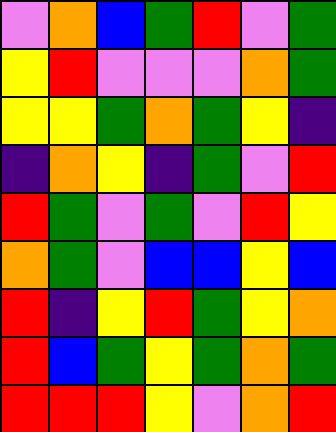[["violet", "orange", "blue", "green", "red", "violet", "green"], ["yellow", "red", "violet", "violet", "violet", "orange", "green"], ["yellow", "yellow", "green", "orange", "green", "yellow", "indigo"], ["indigo", "orange", "yellow", "indigo", "green", "violet", "red"], ["red", "green", "violet", "green", "violet", "red", "yellow"], ["orange", "green", "violet", "blue", "blue", "yellow", "blue"], ["red", "indigo", "yellow", "red", "green", "yellow", "orange"], ["red", "blue", "green", "yellow", "green", "orange", "green"], ["red", "red", "red", "yellow", "violet", "orange", "red"]]